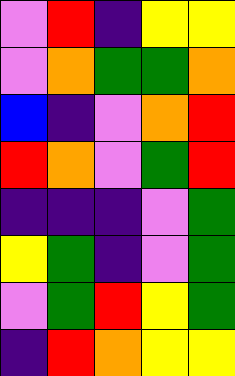[["violet", "red", "indigo", "yellow", "yellow"], ["violet", "orange", "green", "green", "orange"], ["blue", "indigo", "violet", "orange", "red"], ["red", "orange", "violet", "green", "red"], ["indigo", "indigo", "indigo", "violet", "green"], ["yellow", "green", "indigo", "violet", "green"], ["violet", "green", "red", "yellow", "green"], ["indigo", "red", "orange", "yellow", "yellow"]]